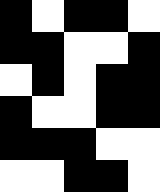[["black", "white", "black", "black", "white"], ["black", "black", "white", "white", "black"], ["white", "black", "white", "black", "black"], ["black", "white", "white", "black", "black"], ["black", "black", "black", "white", "white"], ["white", "white", "black", "black", "white"]]